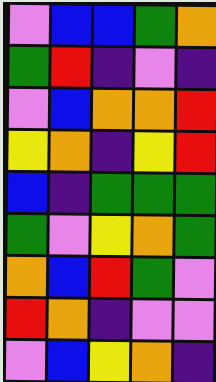[["violet", "blue", "blue", "green", "orange"], ["green", "red", "indigo", "violet", "indigo"], ["violet", "blue", "orange", "orange", "red"], ["yellow", "orange", "indigo", "yellow", "red"], ["blue", "indigo", "green", "green", "green"], ["green", "violet", "yellow", "orange", "green"], ["orange", "blue", "red", "green", "violet"], ["red", "orange", "indigo", "violet", "violet"], ["violet", "blue", "yellow", "orange", "indigo"]]